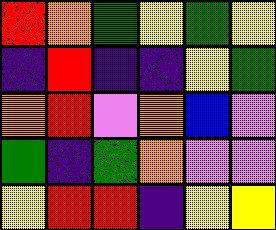[["red", "orange", "green", "yellow", "green", "yellow"], ["indigo", "red", "indigo", "indigo", "yellow", "green"], ["orange", "red", "violet", "orange", "blue", "violet"], ["green", "indigo", "green", "orange", "violet", "violet"], ["yellow", "red", "red", "indigo", "yellow", "yellow"]]